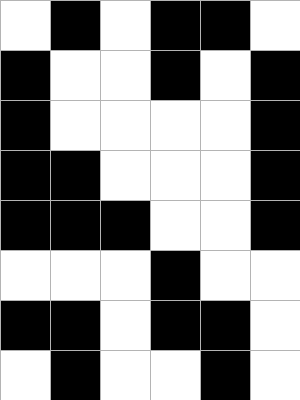[["white", "black", "white", "black", "black", "white"], ["black", "white", "white", "black", "white", "black"], ["black", "white", "white", "white", "white", "black"], ["black", "black", "white", "white", "white", "black"], ["black", "black", "black", "white", "white", "black"], ["white", "white", "white", "black", "white", "white"], ["black", "black", "white", "black", "black", "white"], ["white", "black", "white", "white", "black", "white"]]